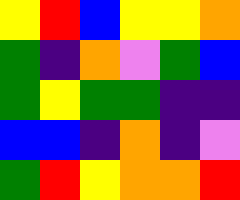[["yellow", "red", "blue", "yellow", "yellow", "orange"], ["green", "indigo", "orange", "violet", "green", "blue"], ["green", "yellow", "green", "green", "indigo", "indigo"], ["blue", "blue", "indigo", "orange", "indigo", "violet"], ["green", "red", "yellow", "orange", "orange", "red"]]